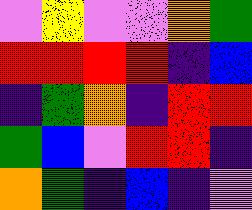[["violet", "yellow", "violet", "violet", "orange", "green"], ["red", "red", "red", "red", "indigo", "blue"], ["indigo", "green", "orange", "indigo", "red", "red"], ["green", "blue", "violet", "red", "red", "indigo"], ["orange", "green", "indigo", "blue", "indigo", "violet"]]